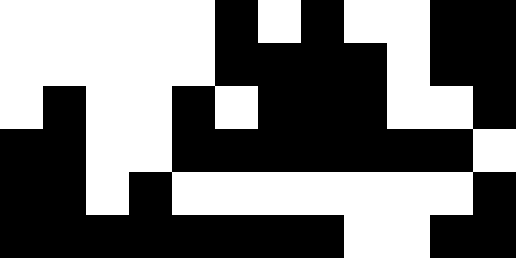[["white", "white", "white", "white", "white", "black", "white", "black", "white", "white", "black", "black"], ["white", "white", "white", "white", "white", "black", "black", "black", "black", "white", "black", "black"], ["white", "black", "white", "white", "black", "white", "black", "black", "black", "white", "white", "black"], ["black", "black", "white", "white", "black", "black", "black", "black", "black", "black", "black", "white"], ["black", "black", "white", "black", "white", "white", "white", "white", "white", "white", "white", "black"], ["black", "black", "black", "black", "black", "black", "black", "black", "white", "white", "black", "black"]]